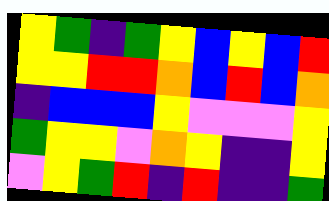[["yellow", "green", "indigo", "green", "yellow", "blue", "yellow", "blue", "red"], ["yellow", "yellow", "red", "red", "orange", "blue", "red", "blue", "orange"], ["indigo", "blue", "blue", "blue", "yellow", "violet", "violet", "violet", "yellow"], ["green", "yellow", "yellow", "violet", "orange", "yellow", "indigo", "indigo", "yellow"], ["violet", "yellow", "green", "red", "indigo", "red", "indigo", "indigo", "green"]]